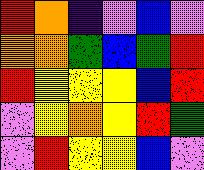[["red", "orange", "indigo", "violet", "blue", "violet"], ["orange", "orange", "green", "blue", "green", "red"], ["red", "yellow", "yellow", "yellow", "blue", "red"], ["violet", "yellow", "orange", "yellow", "red", "green"], ["violet", "red", "yellow", "yellow", "blue", "violet"]]